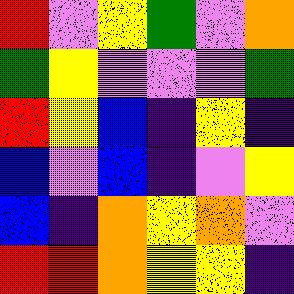[["red", "violet", "yellow", "green", "violet", "orange"], ["green", "yellow", "violet", "violet", "violet", "green"], ["red", "yellow", "blue", "indigo", "yellow", "indigo"], ["blue", "violet", "blue", "indigo", "violet", "yellow"], ["blue", "indigo", "orange", "yellow", "orange", "violet"], ["red", "red", "orange", "yellow", "yellow", "indigo"]]